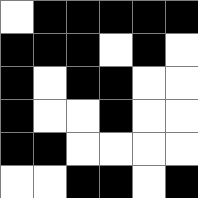[["white", "black", "black", "black", "black", "black"], ["black", "black", "black", "white", "black", "white"], ["black", "white", "black", "black", "white", "white"], ["black", "white", "white", "black", "white", "white"], ["black", "black", "white", "white", "white", "white"], ["white", "white", "black", "black", "white", "black"]]